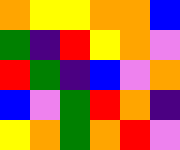[["orange", "yellow", "yellow", "orange", "orange", "blue"], ["green", "indigo", "red", "yellow", "orange", "violet"], ["red", "green", "indigo", "blue", "violet", "orange"], ["blue", "violet", "green", "red", "orange", "indigo"], ["yellow", "orange", "green", "orange", "red", "violet"]]